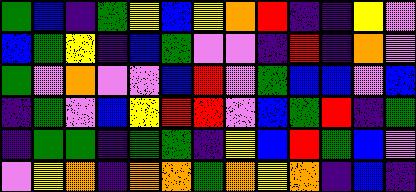[["green", "blue", "indigo", "green", "yellow", "blue", "yellow", "orange", "red", "indigo", "indigo", "yellow", "violet"], ["blue", "green", "yellow", "indigo", "blue", "green", "violet", "violet", "indigo", "red", "indigo", "orange", "violet"], ["green", "violet", "orange", "violet", "violet", "blue", "red", "violet", "green", "blue", "blue", "violet", "blue"], ["indigo", "green", "violet", "blue", "yellow", "red", "red", "violet", "blue", "green", "red", "indigo", "green"], ["indigo", "green", "green", "indigo", "green", "green", "indigo", "yellow", "blue", "red", "green", "blue", "violet"], ["violet", "yellow", "orange", "indigo", "orange", "orange", "green", "orange", "yellow", "orange", "indigo", "blue", "indigo"]]